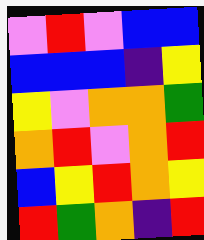[["violet", "red", "violet", "blue", "blue"], ["blue", "blue", "blue", "indigo", "yellow"], ["yellow", "violet", "orange", "orange", "green"], ["orange", "red", "violet", "orange", "red"], ["blue", "yellow", "red", "orange", "yellow"], ["red", "green", "orange", "indigo", "red"]]